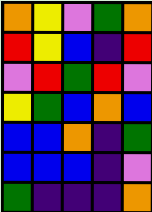[["orange", "yellow", "violet", "green", "orange"], ["red", "yellow", "blue", "indigo", "red"], ["violet", "red", "green", "red", "violet"], ["yellow", "green", "blue", "orange", "blue"], ["blue", "blue", "orange", "indigo", "green"], ["blue", "blue", "blue", "indigo", "violet"], ["green", "indigo", "indigo", "indigo", "orange"]]